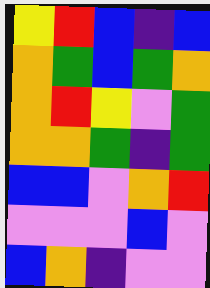[["yellow", "red", "blue", "indigo", "blue"], ["orange", "green", "blue", "green", "orange"], ["orange", "red", "yellow", "violet", "green"], ["orange", "orange", "green", "indigo", "green"], ["blue", "blue", "violet", "orange", "red"], ["violet", "violet", "violet", "blue", "violet"], ["blue", "orange", "indigo", "violet", "violet"]]